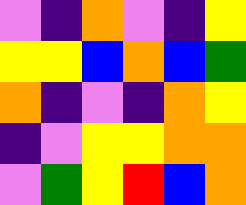[["violet", "indigo", "orange", "violet", "indigo", "yellow"], ["yellow", "yellow", "blue", "orange", "blue", "green"], ["orange", "indigo", "violet", "indigo", "orange", "yellow"], ["indigo", "violet", "yellow", "yellow", "orange", "orange"], ["violet", "green", "yellow", "red", "blue", "orange"]]